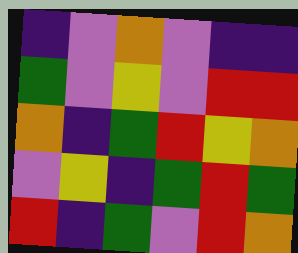[["indigo", "violet", "orange", "violet", "indigo", "indigo"], ["green", "violet", "yellow", "violet", "red", "red"], ["orange", "indigo", "green", "red", "yellow", "orange"], ["violet", "yellow", "indigo", "green", "red", "green"], ["red", "indigo", "green", "violet", "red", "orange"]]